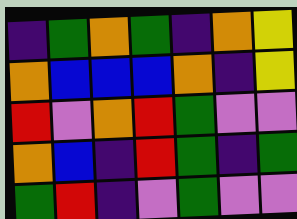[["indigo", "green", "orange", "green", "indigo", "orange", "yellow"], ["orange", "blue", "blue", "blue", "orange", "indigo", "yellow"], ["red", "violet", "orange", "red", "green", "violet", "violet"], ["orange", "blue", "indigo", "red", "green", "indigo", "green"], ["green", "red", "indigo", "violet", "green", "violet", "violet"]]